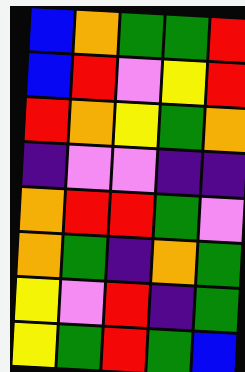[["blue", "orange", "green", "green", "red"], ["blue", "red", "violet", "yellow", "red"], ["red", "orange", "yellow", "green", "orange"], ["indigo", "violet", "violet", "indigo", "indigo"], ["orange", "red", "red", "green", "violet"], ["orange", "green", "indigo", "orange", "green"], ["yellow", "violet", "red", "indigo", "green"], ["yellow", "green", "red", "green", "blue"]]